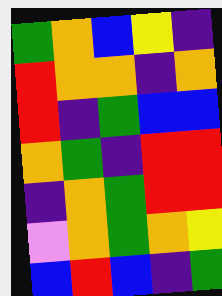[["green", "orange", "blue", "yellow", "indigo"], ["red", "orange", "orange", "indigo", "orange"], ["red", "indigo", "green", "blue", "blue"], ["orange", "green", "indigo", "red", "red"], ["indigo", "orange", "green", "red", "red"], ["violet", "orange", "green", "orange", "yellow"], ["blue", "red", "blue", "indigo", "green"]]